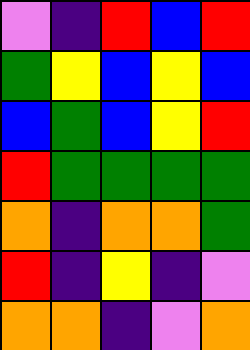[["violet", "indigo", "red", "blue", "red"], ["green", "yellow", "blue", "yellow", "blue"], ["blue", "green", "blue", "yellow", "red"], ["red", "green", "green", "green", "green"], ["orange", "indigo", "orange", "orange", "green"], ["red", "indigo", "yellow", "indigo", "violet"], ["orange", "orange", "indigo", "violet", "orange"]]